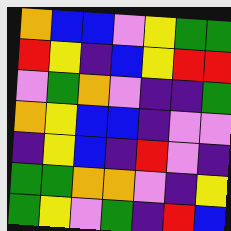[["orange", "blue", "blue", "violet", "yellow", "green", "green"], ["red", "yellow", "indigo", "blue", "yellow", "red", "red"], ["violet", "green", "orange", "violet", "indigo", "indigo", "green"], ["orange", "yellow", "blue", "blue", "indigo", "violet", "violet"], ["indigo", "yellow", "blue", "indigo", "red", "violet", "indigo"], ["green", "green", "orange", "orange", "violet", "indigo", "yellow"], ["green", "yellow", "violet", "green", "indigo", "red", "blue"]]